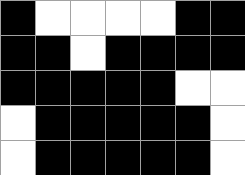[["black", "white", "white", "white", "white", "black", "black"], ["black", "black", "white", "black", "black", "black", "black"], ["black", "black", "black", "black", "black", "white", "white"], ["white", "black", "black", "black", "black", "black", "white"], ["white", "black", "black", "black", "black", "black", "white"]]